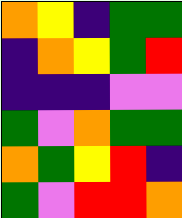[["orange", "yellow", "indigo", "green", "green"], ["indigo", "orange", "yellow", "green", "red"], ["indigo", "indigo", "indigo", "violet", "violet"], ["green", "violet", "orange", "green", "green"], ["orange", "green", "yellow", "red", "indigo"], ["green", "violet", "red", "red", "orange"]]